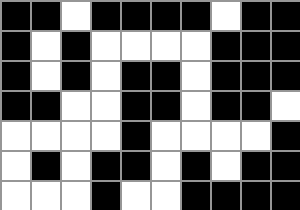[["black", "black", "white", "black", "black", "black", "black", "white", "black", "black"], ["black", "white", "black", "white", "white", "white", "white", "black", "black", "black"], ["black", "white", "black", "white", "black", "black", "white", "black", "black", "black"], ["black", "black", "white", "white", "black", "black", "white", "black", "black", "white"], ["white", "white", "white", "white", "black", "white", "white", "white", "white", "black"], ["white", "black", "white", "black", "black", "white", "black", "white", "black", "black"], ["white", "white", "white", "black", "white", "white", "black", "black", "black", "black"]]